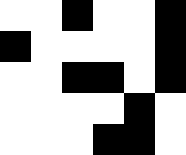[["white", "white", "black", "white", "white", "black"], ["black", "white", "white", "white", "white", "black"], ["white", "white", "black", "black", "white", "black"], ["white", "white", "white", "white", "black", "white"], ["white", "white", "white", "black", "black", "white"]]